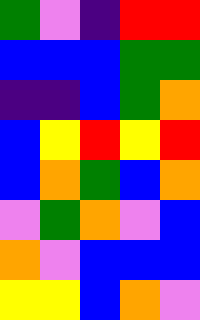[["green", "violet", "indigo", "red", "red"], ["blue", "blue", "blue", "green", "green"], ["indigo", "indigo", "blue", "green", "orange"], ["blue", "yellow", "red", "yellow", "red"], ["blue", "orange", "green", "blue", "orange"], ["violet", "green", "orange", "violet", "blue"], ["orange", "violet", "blue", "blue", "blue"], ["yellow", "yellow", "blue", "orange", "violet"]]